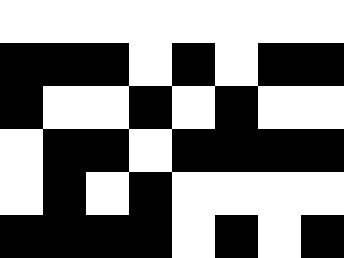[["white", "white", "white", "white", "white", "white", "white", "white"], ["black", "black", "black", "white", "black", "white", "black", "black"], ["black", "white", "white", "black", "white", "black", "white", "white"], ["white", "black", "black", "white", "black", "black", "black", "black"], ["white", "black", "white", "black", "white", "white", "white", "white"], ["black", "black", "black", "black", "white", "black", "white", "black"]]